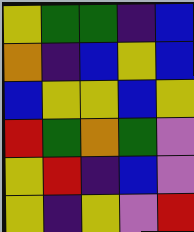[["yellow", "green", "green", "indigo", "blue"], ["orange", "indigo", "blue", "yellow", "blue"], ["blue", "yellow", "yellow", "blue", "yellow"], ["red", "green", "orange", "green", "violet"], ["yellow", "red", "indigo", "blue", "violet"], ["yellow", "indigo", "yellow", "violet", "red"]]